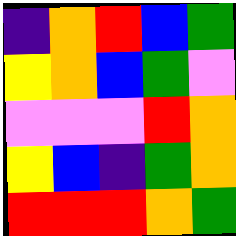[["indigo", "orange", "red", "blue", "green"], ["yellow", "orange", "blue", "green", "violet"], ["violet", "violet", "violet", "red", "orange"], ["yellow", "blue", "indigo", "green", "orange"], ["red", "red", "red", "orange", "green"]]